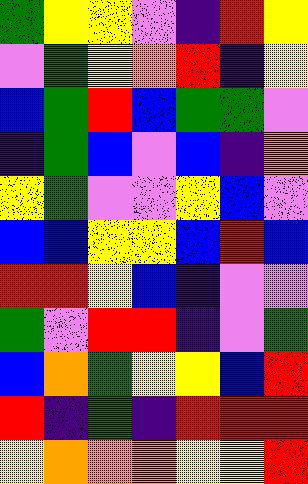[["green", "yellow", "yellow", "violet", "indigo", "red", "yellow"], ["violet", "green", "yellow", "orange", "red", "indigo", "yellow"], ["blue", "green", "red", "blue", "green", "green", "violet"], ["indigo", "green", "blue", "violet", "blue", "indigo", "orange"], ["yellow", "green", "violet", "violet", "yellow", "blue", "violet"], ["blue", "blue", "yellow", "yellow", "blue", "red", "blue"], ["red", "red", "yellow", "blue", "indigo", "violet", "violet"], ["green", "violet", "red", "red", "indigo", "violet", "green"], ["blue", "orange", "green", "yellow", "yellow", "blue", "red"], ["red", "indigo", "green", "indigo", "red", "red", "red"], ["yellow", "orange", "orange", "orange", "yellow", "yellow", "red"]]